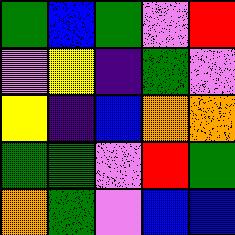[["green", "blue", "green", "violet", "red"], ["violet", "yellow", "indigo", "green", "violet"], ["yellow", "indigo", "blue", "orange", "orange"], ["green", "green", "violet", "red", "green"], ["orange", "green", "violet", "blue", "blue"]]